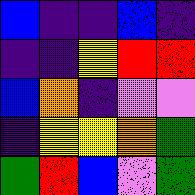[["blue", "indigo", "indigo", "blue", "indigo"], ["indigo", "indigo", "yellow", "red", "red"], ["blue", "orange", "indigo", "violet", "violet"], ["indigo", "yellow", "yellow", "orange", "green"], ["green", "red", "blue", "violet", "green"]]